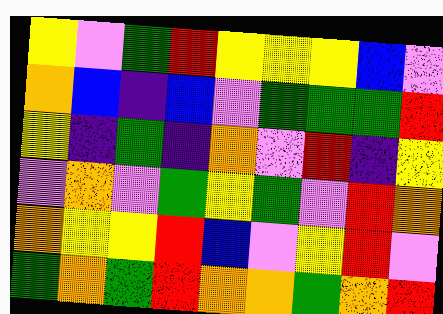[["yellow", "violet", "green", "red", "yellow", "yellow", "yellow", "blue", "violet"], ["orange", "blue", "indigo", "blue", "violet", "green", "green", "green", "red"], ["yellow", "indigo", "green", "indigo", "orange", "violet", "red", "indigo", "yellow"], ["violet", "orange", "violet", "green", "yellow", "green", "violet", "red", "orange"], ["orange", "yellow", "yellow", "red", "blue", "violet", "yellow", "red", "violet"], ["green", "orange", "green", "red", "orange", "orange", "green", "orange", "red"]]